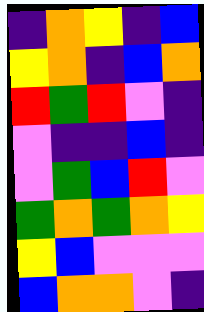[["indigo", "orange", "yellow", "indigo", "blue"], ["yellow", "orange", "indigo", "blue", "orange"], ["red", "green", "red", "violet", "indigo"], ["violet", "indigo", "indigo", "blue", "indigo"], ["violet", "green", "blue", "red", "violet"], ["green", "orange", "green", "orange", "yellow"], ["yellow", "blue", "violet", "violet", "violet"], ["blue", "orange", "orange", "violet", "indigo"]]